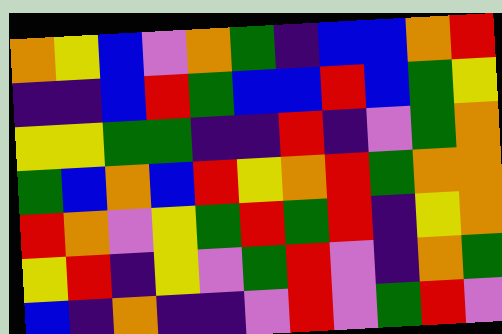[["orange", "yellow", "blue", "violet", "orange", "green", "indigo", "blue", "blue", "orange", "red"], ["indigo", "indigo", "blue", "red", "green", "blue", "blue", "red", "blue", "green", "yellow"], ["yellow", "yellow", "green", "green", "indigo", "indigo", "red", "indigo", "violet", "green", "orange"], ["green", "blue", "orange", "blue", "red", "yellow", "orange", "red", "green", "orange", "orange"], ["red", "orange", "violet", "yellow", "green", "red", "green", "red", "indigo", "yellow", "orange"], ["yellow", "red", "indigo", "yellow", "violet", "green", "red", "violet", "indigo", "orange", "green"], ["blue", "indigo", "orange", "indigo", "indigo", "violet", "red", "violet", "green", "red", "violet"]]